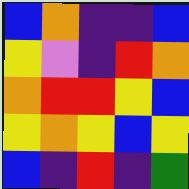[["blue", "orange", "indigo", "indigo", "blue"], ["yellow", "violet", "indigo", "red", "orange"], ["orange", "red", "red", "yellow", "blue"], ["yellow", "orange", "yellow", "blue", "yellow"], ["blue", "indigo", "red", "indigo", "green"]]